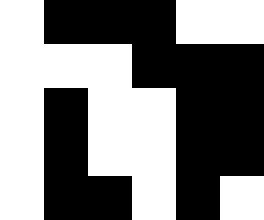[["white", "black", "black", "black", "white", "white"], ["white", "white", "white", "black", "black", "black"], ["white", "black", "white", "white", "black", "black"], ["white", "black", "white", "white", "black", "black"], ["white", "black", "black", "white", "black", "white"]]